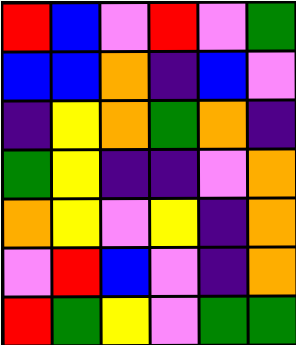[["red", "blue", "violet", "red", "violet", "green"], ["blue", "blue", "orange", "indigo", "blue", "violet"], ["indigo", "yellow", "orange", "green", "orange", "indigo"], ["green", "yellow", "indigo", "indigo", "violet", "orange"], ["orange", "yellow", "violet", "yellow", "indigo", "orange"], ["violet", "red", "blue", "violet", "indigo", "orange"], ["red", "green", "yellow", "violet", "green", "green"]]